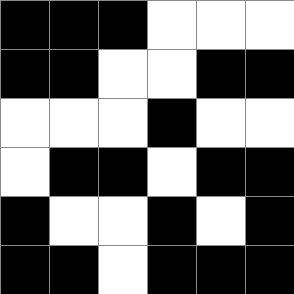[["black", "black", "black", "white", "white", "white"], ["black", "black", "white", "white", "black", "black"], ["white", "white", "white", "black", "white", "white"], ["white", "black", "black", "white", "black", "black"], ["black", "white", "white", "black", "white", "black"], ["black", "black", "white", "black", "black", "black"]]